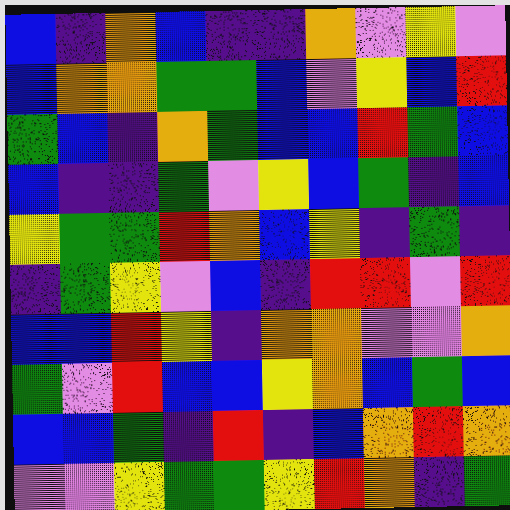[["blue", "indigo", "orange", "blue", "indigo", "indigo", "orange", "violet", "yellow", "violet"], ["blue", "orange", "orange", "green", "green", "blue", "violet", "yellow", "blue", "red"], ["green", "blue", "indigo", "orange", "green", "blue", "blue", "red", "green", "blue"], ["blue", "indigo", "indigo", "green", "violet", "yellow", "blue", "green", "indigo", "blue"], ["yellow", "green", "green", "red", "orange", "blue", "yellow", "indigo", "green", "indigo"], ["indigo", "green", "yellow", "violet", "blue", "indigo", "red", "red", "violet", "red"], ["blue", "blue", "red", "yellow", "indigo", "orange", "orange", "violet", "violet", "orange"], ["green", "violet", "red", "blue", "blue", "yellow", "orange", "blue", "green", "blue"], ["blue", "blue", "green", "indigo", "red", "indigo", "blue", "orange", "red", "orange"], ["violet", "violet", "yellow", "green", "green", "yellow", "red", "orange", "indigo", "green"]]